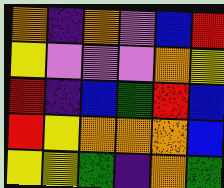[["orange", "indigo", "orange", "violet", "blue", "red"], ["yellow", "violet", "violet", "violet", "orange", "yellow"], ["red", "indigo", "blue", "green", "red", "blue"], ["red", "yellow", "orange", "orange", "orange", "blue"], ["yellow", "yellow", "green", "indigo", "orange", "green"]]